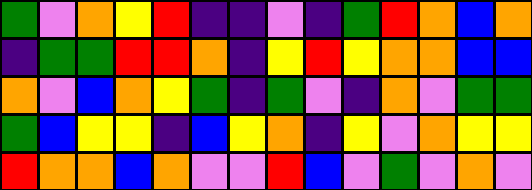[["green", "violet", "orange", "yellow", "red", "indigo", "indigo", "violet", "indigo", "green", "red", "orange", "blue", "orange"], ["indigo", "green", "green", "red", "red", "orange", "indigo", "yellow", "red", "yellow", "orange", "orange", "blue", "blue"], ["orange", "violet", "blue", "orange", "yellow", "green", "indigo", "green", "violet", "indigo", "orange", "violet", "green", "green"], ["green", "blue", "yellow", "yellow", "indigo", "blue", "yellow", "orange", "indigo", "yellow", "violet", "orange", "yellow", "yellow"], ["red", "orange", "orange", "blue", "orange", "violet", "violet", "red", "blue", "violet", "green", "violet", "orange", "violet"]]